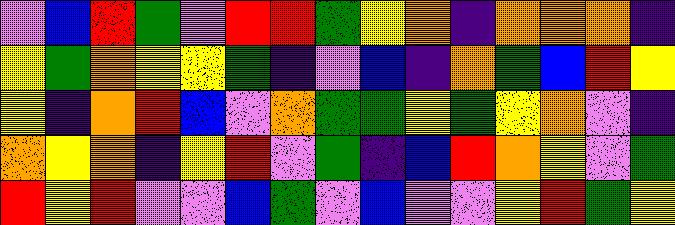[["violet", "blue", "red", "green", "violet", "red", "red", "green", "yellow", "orange", "indigo", "orange", "orange", "orange", "indigo"], ["yellow", "green", "orange", "yellow", "yellow", "green", "indigo", "violet", "blue", "indigo", "orange", "green", "blue", "red", "yellow"], ["yellow", "indigo", "orange", "red", "blue", "violet", "orange", "green", "green", "yellow", "green", "yellow", "orange", "violet", "indigo"], ["orange", "yellow", "orange", "indigo", "yellow", "red", "violet", "green", "indigo", "blue", "red", "orange", "yellow", "violet", "green"], ["red", "yellow", "red", "violet", "violet", "blue", "green", "violet", "blue", "violet", "violet", "yellow", "red", "green", "yellow"]]